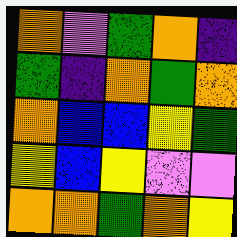[["orange", "violet", "green", "orange", "indigo"], ["green", "indigo", "orange", "green", "orange"], ["orange", "blue", "blue", "yellow", "green"], ["yellow", "blue", "yellow", "violet", "violet"], ["orange", "orange", "green", "orange", "yellow"]]